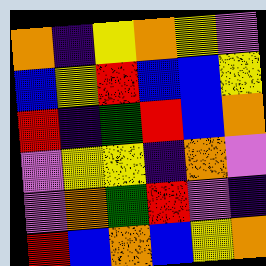[["orange", "indigo", "yellow", "orange", "yellow", "violet"], ["blue", "yellow", "red", "blue", "blue", "yellow"], ["red", "indigo", "green", "red", "blue", "orange"], ["violet", "yellow", "yellow", "indigo", "orange", "violet"], ["violet", "orange", "green", "red", "violet", "indigo"], ["red", "blue", "orange", "blue", "yellow", "orange"]]